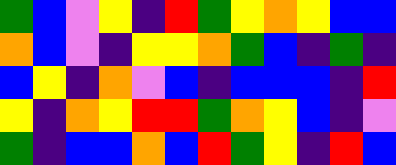[["green", "blue", "violet", "yellow", "indigo", "red", "green", "yellow", "orange", "yellow", "blue", "blue"], ["orange", "blue", "violet", "indigo", "yellow", "yellow", "orange", "green", "blue", "indigo", "green", "indigo"], ["blue", "yellow", "indigo", "orange", "violet", "blue", "indigo", "blue", "blue", "blue", "indigo", "red"], ["yellow", "indigo", "orange", "yellow", "red", "red", "green", "orange", "yellow", "blue", "indigo", "violet"], ["green", "indigo", "blue", "blue", "orange", "blue", "red", "green", "yellow", "indigo", "red", "blue"]]